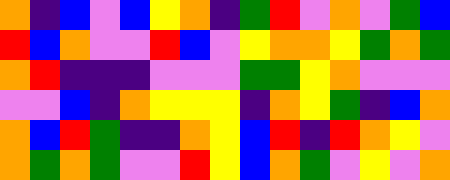[["orange", "indigo", "blue", "violet", "blue", "yellow", "orange", "indigo", "green", "red", "violet", "orange", "violet", "green", "blue"], ["red", "blue", "orange", "violet", "violet", "red", "blue", "violet", "yellow", "orange", "orange", "yellow", "green", "orange", "green"], ["orange", "red", "indigo", "indigo", "indigo", "violet", "violet", "violet", "green", "green", "yellow", "orange", "violet", "violet", "violet"], ["violet", "violet", "blue", "indigo", "orange", "yellow", "yellow", "yellow", "indigo", "orange", "yellow", "green", "indigo", "blue", "orange"], ["orange", "blue", "red", "green", "indigo", "indigo", "orange", "yellow", "blue", "red", "indigo", "red", "orange", "yellow", "violet"], ["orange", "green", "orange", "green", "violet", "violet", "red", "yellow", "blue", "orange", "green", "violet", "yellow", "violet", "orange"]]